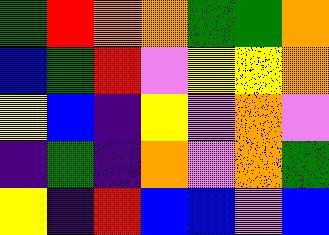[["green", "red", "orange", "orange", "green", "green", "orange"], ["blue", "green", "red", "violet", "yellow", "yellow", "orange"], ["yellow", "blue", "indigo", "yellow", "violet", "orange", "violet"], ["indigo", "green", "indigo", "orange", "violet", "orange", "green"], ["yellow", "indigo", "red", "blue", "blue", "violet", "blue"]]